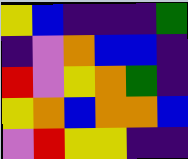[["yellow", "blue", "indigo", "indigo", "indigo", "green"], ["indigo", "violet", "orange", "blue", "blue", "indigo"], ["red", "violet", "yellow", "orange", "green", "indigo"], ["yellow", "orange", "blue", "orange", "orange", "blue"], ["violet", "red", "yellow", "yellow", "indigo", "indigo"]]